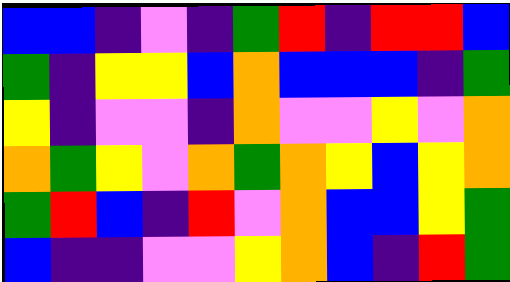[["blue", "blue", "indigo", "violet", "indigo", "green", "red", "indigo", "red", "red", "blue"], ["green", "indigo", "yellow", "yellow", "blue", "orange", "blue", "blue", "blue", "indigo", "green"], ["yellow", "indigo", "violet", "violet", "indigo", "orange", "violet", "violet", "yellow", "violet", "orange"], ["orange", "green", "yellow", "violet", "orange", "green", "orange", "yellow", "blue", "yellow", "orange"], ["green", "red", "blue", "indigo", "red", "violet", "orange", "blue", "blue", "yellow", "green"], ["blue", "indigo", "indigo", "violet", "violet", "yellow", "orange", "blue", "indigo", "red", "green"]]